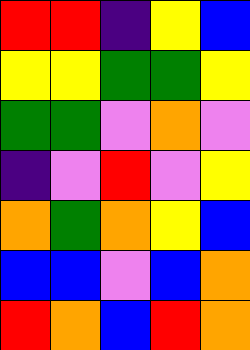[["red", "red", "indigo", "yellow", "blue"], ["yellow", "yellow", "green", "green", "yellow"], ["green", "green", "violet", "orange", "violet"], ["indigo", "violet", "red", "violet", "yellow"], ["orange", "green", "orange", "yellow", "blue"], ["blue", "blue", "violet", "blue", "orange"], ["red", "orange", "blue", "red", "orange"]]